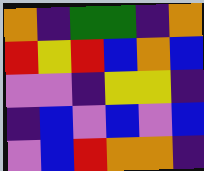[["orange", "indigo", "green", "green", "indigo", "orange"], ["red", "yellow", "red", "blue", "orange", "blue"], ["violet", "violet", "indigo", "yellow", "yellow", "indigo"], ["indigo", "blue", "violet", "blue", "violet", "blue"], ["violet", "blue", "red", "orange", "orange", "indigo"]]